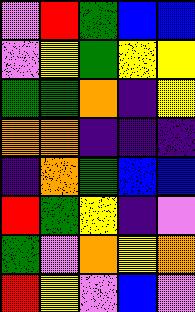[["violet", "red", "green", "blue", "blue"], ["violet", "yellow", "green", "yellow", "yellow"], ["green", "green", "orange", "indigo", "yellow"], ["orange", "orange", "indigo", "indigo", "indigo"], ["indigo", "orange", "green", "blue", "blue"], ["red", "green", "yellow", "indigo", "violet"], ["green", "violet", "orange", "yellow", "orange"], ["red", "yellow", "violet", "blue", "violet"]]